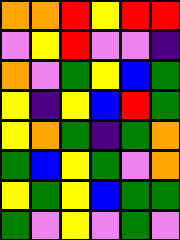[["orange", "orange", "red", "yellow", "red", "red"], ["violet", "yellow", "red", "violet", "violet", "indigo"], ["orange", "violet", "green", "yellow", "blue", "green"], ["yellow", "indigo", "yellow", "blue", "red", "green"], ["yellow", "orange", "green", "indigo", "green", "orange"], ["green", "blue", "yellow", "green", "violet", "orange"], ["yellow", "green", "yellow", "blue", "green", "green"], ["green", "violet", "yellow", "violet", "green", "violet"]]